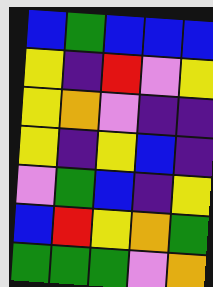[["blue", "green", "blue", "blue", "blue"], ["yellow", "indigo", "red", "violet", "yellow"], ["yellow", "orange", "violet", "indigo", "indigo"], ["yellow", "indigo", "yellow", "blue", "indigo"], ["violet", "green", "blue", "indigo", "yellow"], ["blue", "red", "yellow", "orange", "green"], ["green", "green", "green", "violet", "orange"]]